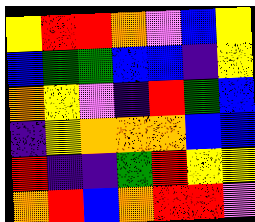[["yellow", "red", "red", "orange", "violet", "blue", "yellow"], ["blue", "green", "green", "blue", "blue", "indigo", "yellow"], ["orange", "yellow", "violet", "indigo", "red", "green", "blue"], ["indigo", "yellow", "orange", "orange", "orange", "blue", "blue"], ["red", "indigo", "indigo", "green", "red", "yellow", "yellow"], ["orange", "red", "blue", "orange", "red", "red", "violet"]]